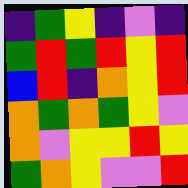[["indigo", "green", "yellow", "indigo", "violet", "indigo"], ["green", "red", "green", "red", "yellow", "red"], ["blue", "red", "indigo", "orange", "yellow", "red"], ["orange", "green", "orange", "green", "yellow", "violet"], ["orange", "violet", "yellow", "yellow", "red", "yellow"], ["green", "orange", "yellow", "violet", "violet", "red"]]